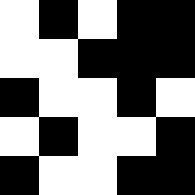[["white", "black", "white", "black", "black"], ["white", "white", "black", "black", "black"], ["black", "white", "white", "black", "white"], ["white", "black", "white", "white", "black"], ["black", "white", "white", "black", "black"]]